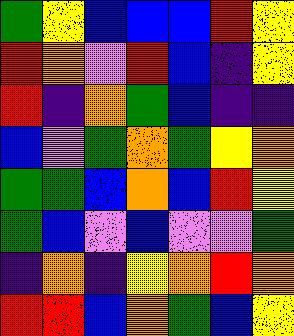[["green", "yellow", "blue", "blue", "blue", "red", "yellow"], ["red", "orange", "violet", "red", "blue", "indigo", "yellow"], ["red", "indigo", "orange", "green", "blue", "indigo", "indigo"], ["blue", "violet", "green", "orange", "green", "yellow", "orange"], ["green", "green", "blue", "orange", "blue", "red", "yellow"], ["green", "blue", "violet", "blue", "violet", "violet", "green"], ["indigo", "orange", "indigo", "yellow", "orange", "red", "orange"], ["red", "red", "blue", "orange", "green", "blue", "yellow"]]